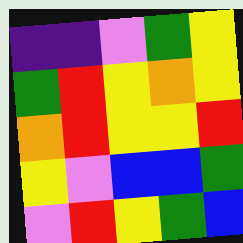[["indigo", "indigo", "violet", "green", "yellow"], ["green", "red", "yellow", "orange", "yellow"], ["orange", "red", "yellow", "yellow", "red"], ["yellow", "violet", "blue", "blue", "green"], ["violet", "red", "yellow", "green", "blue"]]